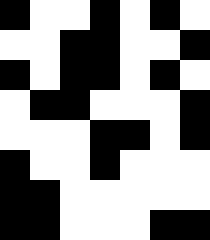[["black", "white", "white", "black", "white", "black", "white"], ["white", "white", "black", "black", "white", "white", "black"], ["black", "white", "black", "black", "white", "black", "white"], ["white", "black", "black", "white", "white", "white", "black"], ["white", "white", "white", "black", "black", "white", "black"], ["black", "white", "white", "black", "white", "white", "white"], ["black", "black", "white", "white", "white", "white", "white"], ["black", "black", "white", "white", "white", "black", "black"]]